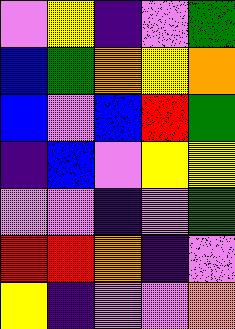[["violet", "yellow", "indigo", "violet", "green"], ["blue", "green", "orange", "yellow", "orange"], ["blue", "violet", "blue", "red", "green"], ["indigo", "blue", "violet", "yellow", "yellow"], ["violet", "violet", "indigo", "violet", "green"], ["red", "red", "orange", "indigo", "violet"], ["yellow", "indigo", "violet", "violet", "orange"]]